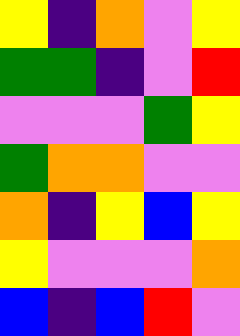[["yellow", "indigo", "orange", "violet", "yellow"], ["green", "green", "indigo", "violet", "red"], ["violet", "violet", "violet", "green", "yellow"], ["green", "orange", "orange", "violet", "violet"], ["orange", "indigo", "yellow", "blue", "yellow"], ["yellow", "violet", "violet", "violet", "orange"], ["blue", "indigo", "blue", "red", "violet"]]